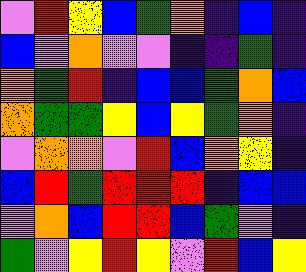[["violet", "red", "yellow", "blue", "green", "orange", "indigo", "blue", "indigo"], ["blue", "violet", "orange", "violet", "violet", "indigo", "indigo", "green", "indigo"], ["orange", "green", "red", "indigo", "blue", "blue", "green", "orange", "blue"], ["orange", "green", "green", "yellow", "blue", "yellow", "green", "orange", "indigo"], ["violet", "orange", "orange", "violet", "red", "blue", "orange", "yellow", "indigo"], ["blue", "red", "green", "red", "red", "red", "indigo", "blue", "blue"], ["violet", "orange", "blue", "red", "red", "blue", "green", "violet", "indigo"], ["green", "violet", "yellow", "red", "yellow", "violet", "red", "blue", "yellow"]]